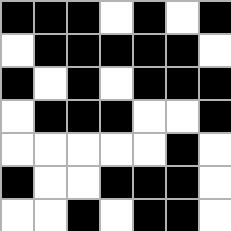[["black", "black", "black", "white", "black", "white", "black"], ["white", "black", "black", "black", "black", "black", "white"], ["black", "white", "black", "white", "black", "black", "black"], ["white", "black", "black", "black", "white", "white", "black"], ["white", "white", "white", "white", "white", "black", "white"], ["black", "white", "white", "black", "black", "black", "white"], ["white", "white", "black", "white", "black", "black", "white"]]